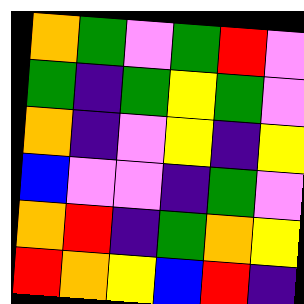[["orange", "green", "violet", "green", "red", "violet"], ["green", "indigo", "green", "yellow", "green", "violet"], ["orange", "indigo", "violet", "yellow", "indigo", "yellow"], ["blue", "violet", "violet", "indigo", "green", "violet"], ["orange", "red", "indigo", "green", "orange", "yellow"], ["red", "orange", "yellow", "blue", "red", "indigo"]]